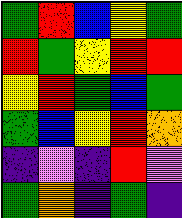[["green", "red", "blue", "yellow", "green"], ["red", "green", "yellow", "red", "red"], ["yellow", "red", "green", "blue", "green"], ["green", "blue", "yellow", "red", "orange"], ["indigo", "violet", "indigo", "red", "violet"], ["green", "orange", "indigo", "green", "indigo"]]